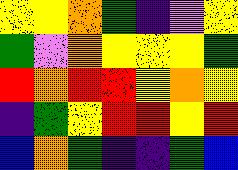[["yellow", "yellow", "orange", "green", "indigo", "violet", "yellow"], ["green", "violet", "orange", "yellow", "yellow", "yellow", "green"], ["red", "orange", "red", "red", "yellow", "orange", "yellow"], ["indigo", "green", "yellow", "red", "red", "yellow", "red"], ["blue", "orange", "green", "indigo", "indigo", "green", "blue"]]